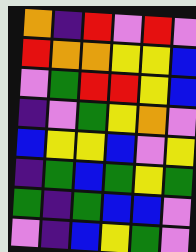[["orange", "indigo", "red", "violet", "red", "violet"], ["red", "orange", "orange", "yellow", "yellow", "blue"], ["violet", "green", "red", "red", "yellow", "blue"], ["indigo", "violet", "green", "yellow", "orange", "violet"], ["blue", "yellow", "yellow", "blue", "violet", "yellow"], ["indigo", "green", "blue", "green", "yellow", "green"], ["green", "indigo", "green", "blue", "blue", "violet"], ["violet", "indigo", "blue", "yellow", "green", "violet"]]